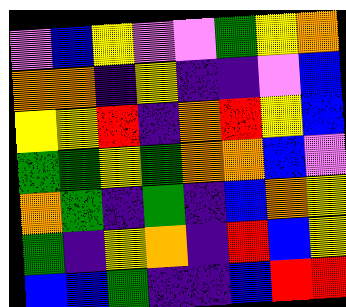[["violet", "blue", "yellow", "violet", "violet", "green", "yellow", "orange"], ["orange", "orange", "indigo", "yellow", "indigo", "indigo", "violet", "blue"], ["yellow", "yellow", "red", "indigo", "orange", "red", "yellow", "blue"], ["green", "green", "yellow", "green", "orange", "orange", "blue", "violet"], ["orange", "green", "indigo", "green", "indigo", "blue", "orange", "yellow"], ["green", "indigo", "yellow", "orange", "indigo", "red", "blue", "yellow"], ["blue", "blue", "green", "indigo", "indigo", "blue", "red", "red"]]